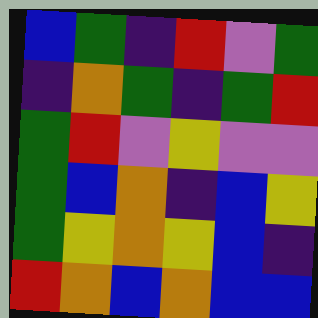[["blue", "green", "indigo", "red", "violet", "green"], ["indigo", "orange", "green", "indigo", "green", "red"], ["green", "red", "violet", "yellow", "violet", "violet"], ["green", "blue", "orange", "indigo", "blue", "yellow"], ["green", "yellow", "orange", "yellow", "blue", "indigo"], ["red", "orange", "blue", "orange", "blue", "blue"]]